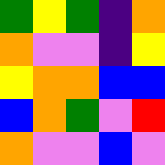[["green", "yellow", "green", "indigo", "orange"], ["orange", "violet", "violet", "indigo", "yellow"], ["yellow", "orange", "orange", "blue", "blue"], ["blue", "orange", "green", "violet", "red"], ["orange", "violet", "violet", "blue", "violet"]]